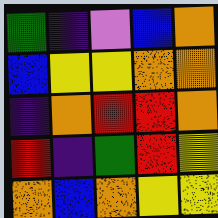[["green", "indigo", "violet", "blue", "orange"], ["blue", "yellow", "yellow", "orange", "orange"], ["indigo", "orange", "red", "red", "orange"], ["red", "indigo", "green", "red", "yellow"], ["orange", "blue", "orange", "yellow", "yellow"]]